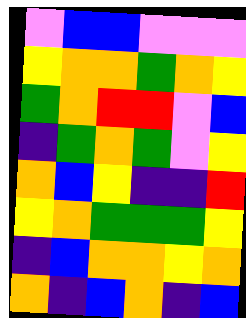[["violet", "blue", "blue", "violet", "violet", "violet"], ["yellow", "orange", "orange", "green", "orange", "yellow"], ["green", "orange", "red", "red", "violet", "blue"], ["indigo", "green", "orange", "green", "violet", "yellow"], ["orange", "blue", "yellow", "indigo", "indigo", "red"], ["yellow", "orange", "green", "green", "green", "yellow"], ["indigo", "blue", "orange", "orange", "yellow", "orange"], ["orange", "indigo", "blue", "orange", "indigo", "blue"]]